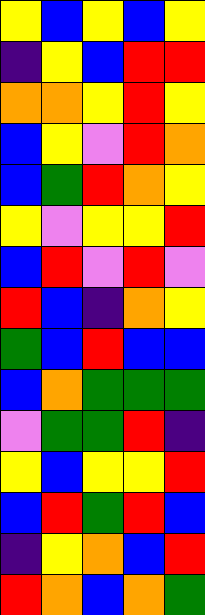[["yellow", "blue", "yellow", "blue", "yellow"], ["indigo", "yellow", "blue", "red", "red"], ["orange", "orange", "yellow", "red", "yellow"], ["blue", "yellow", "violet", "red", "orange"], ["blue", "green", "red", "orange", "yellow"], ["yellow", "violet", "yellow", "yellow", "red"], ["blue", "red", "violet", "red", "violet"], ["red", "blue", "indigo", "orange", "yellow"], ["green", "blue", "red", "blue", "blue"], ["blue", "orange", "green", "green", "green"], ["violet", "green", "green", "red", "indigo"], ["yellow", "blue", "yellow", "yellow", "red"], ["blue", "red", "green", "red", "blue"], ["indigo", "yellow", "orange", "blue", "red"], ["red", "orange", "blue", "orange", "green"]]